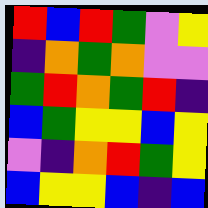[["red", "blue", "red", "green", "violet", "yellow"], ["indigo", "orange", "green", "orange", "violet", "violet"], ["green", "red", "orange", "green", "red", "indigo"], ["blue", "green", "yellow", "yellow", "blue", "yellow"], ["violet", "indigo", "orange", "red", "green", "yellow"], ["blue", "yellow", "yellow", "blue", "indigo", "blue"]]